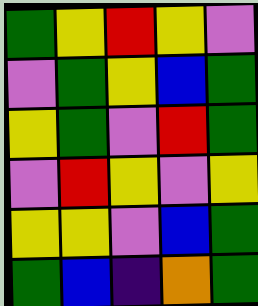[["green", "yellow", "red", "yellow", "violet"], ["violet", "green", "yellow", "blue", "green"], ["yellow", "green", "violet", "red", "green"], ["violet", "red", "yellow", "violet", "yellow"], ["yellow", "yellow", "violet", "blue", "green"], ["green", "blue", "indigo", "orange", "green"]]